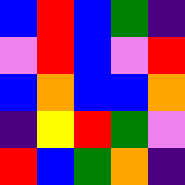[["blue", "red", "blue", "green", "indigo"], ["violet", "red", "blue", "violet", "red"], ["blue", "orange", "blue", "blue", "orange"], ["indigo", "yellow", "red", "green", "violet"], ["red", "blue", "green", "orange", "indigo"]]